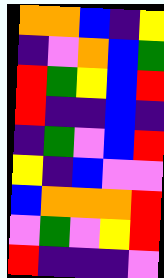[["orange", "orange", "blue", "indigo", "yellow"], ["indigo", "violet", "orange", "blue", "green"], ["red", "green", "yellow", "blue", "red"], ["red", "indigo", "indigo", "blue", "indigo"], ["indigo", "green", "violet", "blue", "red"], ["yellow", "indigo", "blue", "violet", "violet"], ["blue", "orange", "orange", "orange", "red"], ["violet", "green", "violet", "yellow", "red"], ["red", "indigo", "indigo", "indigo", "violet"]]